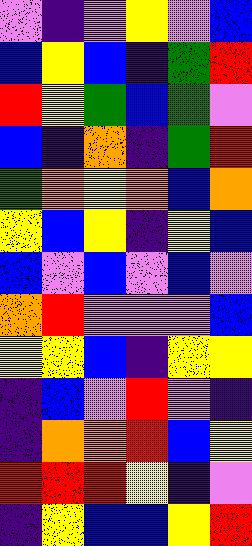[["violet", "indigo", "violet", "yellow", "violet", "blue"], ["blue", "yellow", "blue", "indigo", "green", "red"], ["red", "yellow", "green", "blue", "green", "violet"], ["blue", "indigo", "orange", "indigo", "green", "red"], ["green", "orange", "yellow", "orange", "blue", "orange"], ["yellow", "blue", "yellow", "indigo", "yellow", "blue"], ["blue", "violet", "blue", "violet", "blue", "violet"], ["orange", "red", "violet", "violet", "violet", "blue"], ["yellow", "yellow", "blue", "indigo", "yellow", "yellow"], ["indigo", "blue", "violet", "red", "violet", "indigo"], ["indigo", "orange", "orange", "red", "blue", "yellow"], ["red", "red", "red", "yellow", "indigo", "violet"], ["indigo", "yellow", "blue", "blue", "yellow", "red"]]